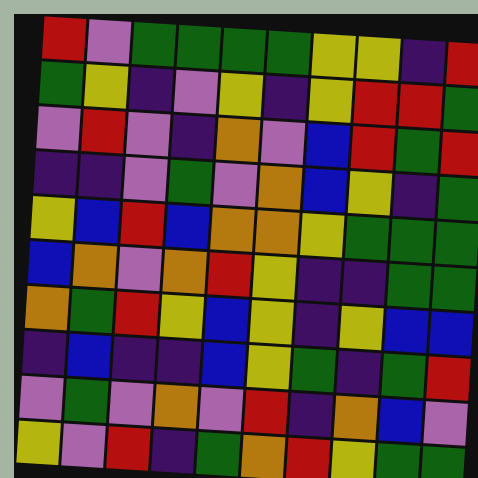[["red", "violet", "green", "green", "green", "green", "yellow", "yellow", "indigo", "red"], ["green", "yellow", "indigo", "violet", "yellow", "indigo", "yellow", "red", "red", "green"], ["violet", "red", "violet", "indigo", "orange", "violet", "blue", "red", "green", "red"], ["indigo", "indigo", "violet", "green", "violet", "orange", "blue", "yellow", "indigo", "green"], ["yellow", "blue", "red", "blue", "orange", "orange", "yellow", "green", "green", "green"], ["blue", "orange", "violet", "orange", "red", "yellow", "indigo", "indigo", "green", "green"], ["orange", "green", "red", "yellow", "blue", "yellow", "indigo", "yellow", "blue", "blue"], ["indigo", "blue", "indigo", "indigo", "blue", "yellow", "green", "indigo", "green", "red"], ["violet", "green", "violet", "orange", "violet", "red", "indigo", "orange", "blue", "violet"], ["yellow", "violet", "red", "indigo", "green", "orange", "red", "yellow", "green", "green"]]